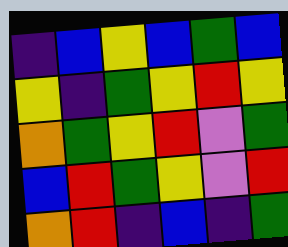[["indigo", "blue", "yellow", "blue", "green", "blue"], ["yellow", "indigo", "green", "yellow", "red", "yellow"], ["orange", "green", "yellow", "red", "violet", "green"], ["blue", "red", "green", "yellow", "violet", "red"], ["orange", "red", "indigo", "blue", "indigo", "green"]]